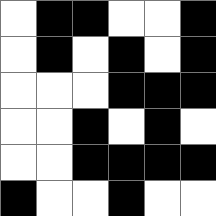[["white", "black", "black", "white", "white", "black"], ["white", "black", "white", "black", "white", "black"], ["white", "white", "white", "black", "black", "black"], ["white", "white", "black", "white", "black", "white"], ["white", "white", "black", "black", "black", "black"], ["black", "white", "white", "black", "white", "white"]]